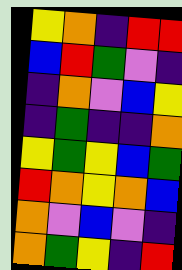[["yellow", "orange", "indigo", "red", "red"], ["blue", "red", "green", "violet", "indigo"], ["indigo", "orange", "violet", "blue", "yellow"], ["indigo", "green", "indigo", "indigo", "orange"], ["yellow", "green", "yellow", "blue", "green"], ["red", "orange", "yellow", "orange", "blue"], ["orange", "violet", "blue", "violet", "indigo"], ["orange", "green", "yellow", "indigo", "red"]]